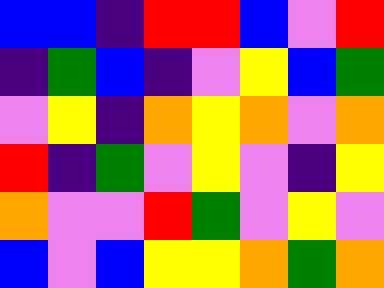[["blue", "blue", "indigo", "red", "red", "blue", "violet", "red"], ["indigo", "green", "blue", "indigo", "violet", "yellow", "blue", "green"], ["violet", "yellow", "indigo", "orange", "yellow", "orange", "violet", "orange"], ["red", "indigo", "green", "violet", "yellow", "violet", "indigo", "yellow"], ["orange", "violet", "violet", "red", "green", "violet", "yellow", "violet"], ["blue", "violet", "blue", "yellow", "yellow", "orange", "green", "orange"]]